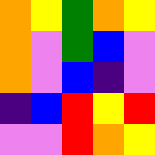[["orange", "yellow", "green", "orange", "yellow"], ["orange", "violet", "green", "blue", "violet"], ["orange", "violet", "blue", "indigo", "violet"], ["indigo", "blue", "red", "yellow", "red"], ["violet", "violet", "red", "orange", "yellow"]]